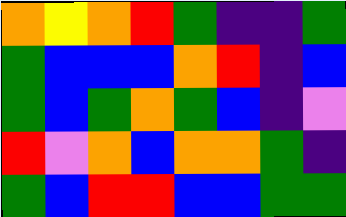[["orange", "yellow", "orange", "red", "green", "indigo", "indigo", "green"], ["green", "blue", "blue", "blue", "orange", "red", "indigo", "blue"], ["green", "blue", "green", "orange", "green", "blue", "indigo", "violet"], ["red", "violet", "orange", "blue", "orange", "orange", "green", "indigo"], ["green", "blue", "red", "red", "blue", "blue", "green", "green"]]